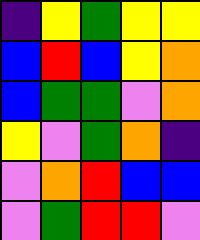[["indigo", "yellow", "green", "yellow", "yellow"], ["blue", "red", "blue", "yellow", "orange"], ["blue", "green", "green", "violet", "orange"], ["yellow", "violet", "green", "orange", "indigo"], ["violet", "orange", "red", "blue", "blue"], ["violet", "green", "red", "red", "violet"]]